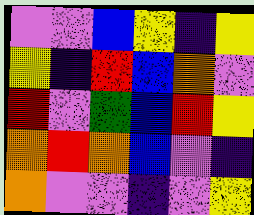[["violet", "violet", "blue", "yellow", "indigo", "yellow"], ["yellow", "indigo", "red", "blue", "orange", "violet"], ["red", "violet", "green", "blue", "red", "yellow"], ["orange", "red", "orange", "blue", "violet", "indigo"], ["orange", "violet", "violet", "indigo", "violet", "yellow"]]